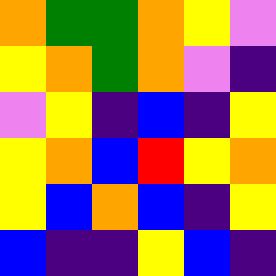[["orange", "green", "green", "orange", "yellow", "violet"], ["yellow", "orange", "green", "orange", "violet", "indigo"], ["violet", "yellow", "indigo", "blue", "indigo", "yellow"], ["yellow", "orange", "blue", "red", "yellow", "orange"], ["yellow", "blue", "orange", "blue", "indigo", "yellow"], ["blue", "indigo", "indigo", "yellow", "blue", "indigo"]]